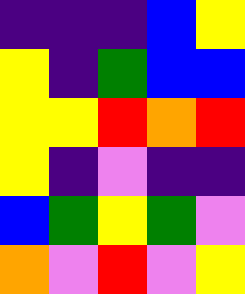[["indigo", "indigo", "indigo", "blue", "yellow"], ["yellow", "indigo", "green", "blue", "blue"], ["yellow", "yellow", "red", "orange", "red"], ["yellow", "indigo", "violet", "indigo", "indigo"], ["blue", "green", "yellow", "green", "violet"], ["orange", "violet", "red", "violet", "yellow"]]